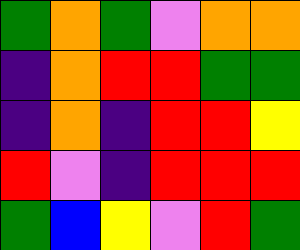[["green", "orange", "green", "violet", "orange", "orange"], ["indigo", "orange", "red", "red", "green", "green"], ["indigo", "orange", "indigo", "red", "red", "yellow"], ["red", "violet", "indigo", "red", "red", "red"], ["green", "blue", "yellow", "violet", "red", "green"]]